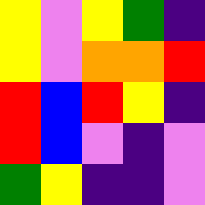[["yellow", "violet", "yellow", "green", "indigo"], ["yellow", "violet", "orange", "orange", "red"], ["red", "blue", "red", "yellow", "indigo"], ["red", "blue", "violet", "indigo", "violet"], ["green", "yellow", "indigo", "indigo", "violet"]]